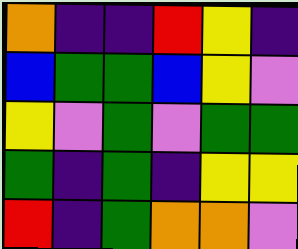[["orange", "indigo", "indigo", "red", "yellow", "indigo"], ["blue", "green", "green", "blue", "yellow", "violet"], ["yellow", "violet", "green", "violet", "green", "green"], ["green", "indigo", "green", "indigo", "yellow", "yellow"], ["red", "indigo", "green", "orange", "orange", "violet"]]